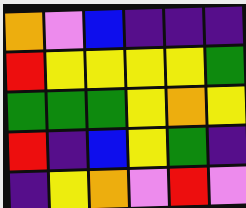[["orange", "violet", "blue", "indigo", "indigo", "indigo"], ["red", "yellow", "yellow", "yellow", "yellow", "green"], ["green", "green", "green", "yellow", "orange", "yellow"], ["red", "indigo", "blue", "yellow", "green", "indigo"], ["indigo", "yellow", "orange", "violet", "red", "violet"]]